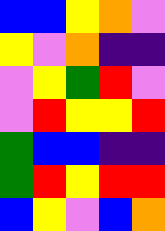[["blue", "blue", "yellow", "orange", "violet"], ["yellow", "violet", "orange", "indigo", "indigo"], ["violet", "yellow", "green", "red", "violet"], ["violet", "red", "yellow", "yellow", "red"], ["green", "blue", "blue", "indigo", "indigo"], ["green", "red", "yellow", "red", "red"], ["blue", "yellow", "violet", "blue", "orange"]]